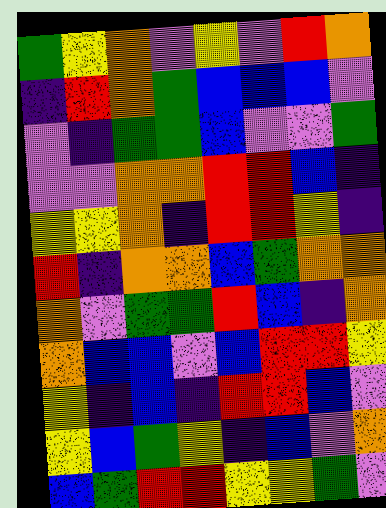[["green", "yellow", "orange", "violet", "yellow", "violet", "red", "orange"], ["indigo", "red", "orange", "green", "blue", "blue", "blue", "violet"], ["violet", "indigo", "green", "green", "blue", "violet", "violet", "green"], ["violet", "violet", "orange", "orange", "red", "red", "blue", "indigo"], ["yellow", "yellow", "orange", "indigo", "red", "red", "yellow", "indigo"], ["red", "indigo", "orange", "orange", "blue", "green", "orange", "orange"], ["orange", "violet", "green", "green", "red", "blue", "indigo", "orange"], ["orange", "blue", "blue", "violet", "blue", "red", "red", "yellow"], ["yellow", "indigo", "blue", "indigo", "red", "red", "blue", "violet"], ["yellow", "blue", "green", "yellow", "indigo", "blue", "violet", "orange"], ["blue", "green", "red", "red", "yellow", "yellow", "green", "violet"]]